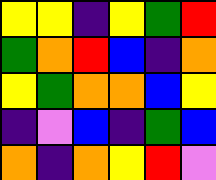[["yellow", "yellow", "indigo", "yellow", "green", "red"], ["green", "orange", "red", "blue", "indigo", "orange"], ["yellow", "green", "orange", "orange", "blue", "yellow"], ["indigo", "violet", "blue", "indigo", "green", "blue"], ["orange", "indigo", "orange", "yellow", "red", "violet"]]